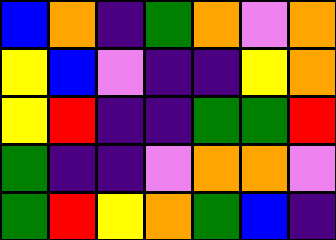[["blue", "orange", "indigo", "green", "orange", "violet", "orange"], ["yellow", "blue", "violet", "indigo", "indigo", "yellow", "orange"], ["yellow", "red", "indigo", "indigo", "green", "green", "red"], ["green", "indigo", "indigo", "violet", "orange", "orange", "violet"], ["green", "red", "yellow", "orange", "green", "blue", "indigo"]]